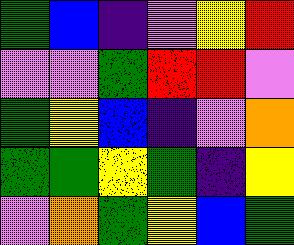[["green", "blue", "indigo", "violet", "yellow", "red"], ["violet", "violet", "green", "red", "red", "violet"], ["green", "yellow", "blue", "indigo", "violet", "orange"], ["green", "green", "yellow", "green", "indigo", "yellow"], ["violet", "orange", "green", "yellow", "blue", "green"]]